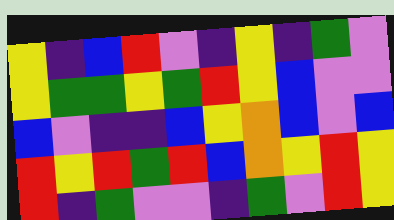[["yellow", "indigo", "blue", "red", "violet", "indigo", "yellow", "indigo", "green", "violet"], ["yellow", "green", "green", "yellow", "green", "red", "yellow", "blue", "violet", "violet"], ["blue", "violet", "indigo", "indigo", "blue", "yellow", "orange", "blue", "violet", "blue"], ["red", "yellow", "red", "green", "red", "blue", "orange", "yellow", "red", "yellow"], ["red", "indigo", "green", "violet", "violet", "indigo", "green", "violet", "red", "yellow"]]